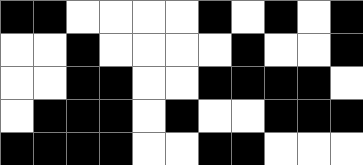[["black", "black", "white", "white", "white", "white", "black", "white", "black", "white", "black"], ["white", "white", "black", "white", "white", "white", "white", "black", "white", "white", "black"], ["white", "white", "black", "black", "white", "white", "black", "black", "black", "black", "white"], ["white", "black", "black", "black", "white", "black", "white", "white", "black", "black", "black"], ["black", "black", "black", "black", "white", "white", "black", "black", "white", "white", "white"]]